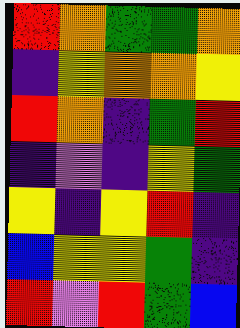[["red", "orange", "green", "green", "orange"], ["indigo", "yellow", "orange", "orange", "yellow"], ["red", "orange", "indigo", "green", "red"], ["indigo", "violet", "indigo", "yellow", "green"], ["yellow", "indigo", "yellow", "red", "indigo"], ["blue", "yellow", "yellow", "green", "indigo"], ["red", "violet", "red", "green", "blue"]]